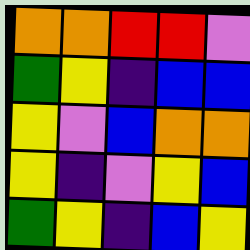[["orange", "orange", "red", "red", "violet"], ["green", "yellow", "indigo", "blue", "blue"], ["yellow", "violet", "blue", "orange", "orange"], ["yellow", "indigo", "violet", "yellow", "blue"], ["green", "yellow", "indigo", "blue", "yellow"]]